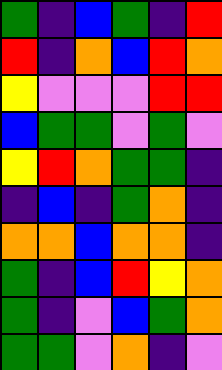[["green", "indigo", "blue", "green", "indigo", "red"], ["red", "indigo", "orange", "blue", "red", "orange"], ["yellow", "violet", "violet", "violet", "red", "red"], ["blue", "green", "green", "violet", "green", "violet"], ["yellow", "red", "orange", "green", "green", "indigo"], ["indigo", "blue", "indigo", "green", "orange", "indigo"], ["orange", "orange", "blue", "orange", "orange", "indigo"], ["green", "indigo", "blue", "red", "yellow", "orange"], ["green", "indigo", "violet", "blue", "green", "orange"], ["green", "green", "violet", "orange", "indigo", "violet"]]